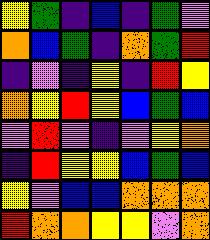[["yellow", "green", "indigo", "blue", "indigo", "green", "violet"], ["orange", "blue", "green", "indigo", "orange", "green", "red"], ["indigo", "violet", "indigo", "yellow", "indigo", "red", "yellow"], ["orange", "yellow", "red", "yellow", "blue", "green", "blue"], ["violet", "red", "violet", "indigo", "violet", "yellow", "orange"], ["indigo", "red", "yellow", "yellow", "blue", "green", "blue"], ["yellow", "violet", "blue", "blue", "orange", "orange", "orange"], ["red", "orange", "orange", "yellow", "yellow", "violet", "orange"]]